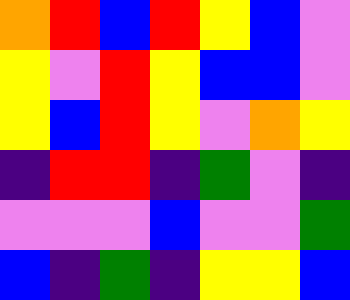[["orange", "red", "blue", "red", "yellow", "blue", "violet"], ["yellow", "violet", "red", "yellow", "blue", "blue", "violet"], ["yellow", "blue", "red", "yellow", "violet", "orange", "yellow"], ["indigo", "red", "red", "indigo", "green", "violet", "indigo"], ["violet", "violet", "violet", "blue", "violet", "violet", "green"], ["blue", "indigo", "green", "indigo", "yellow", "yellow", "blue"]]